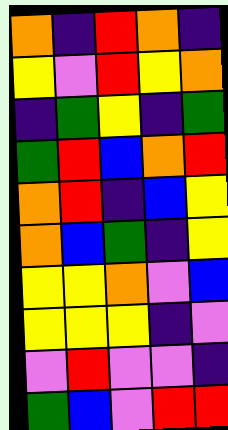[["orange", "indigo", "red", "orange", "indigo"], ["yellow", "violet", "red", "yellow", "orange"], ["indigo", "green", "yellow", "indigo", "green"], ["green", "red", "blue", "orange", "red"], ["orange", "red", "indigo", "blue", "yellow"], ["orange", "blue", "green", "indigo", "yellow"], ["yellow", "yellow", "orange", "violet", "blue"], ["yellow", "yellow", "yellow", "indigo", "violet"], ["violet", "red", "violet", "violet", "indigo"], ["green", "blue", "violet", "red", "red"]]